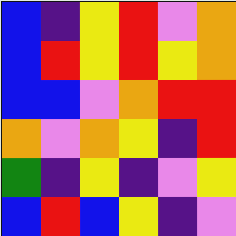[["blue", "indigo", "yellow", "red", "violet", "orange"], ["blue", "red", "yellow", "red", "yellow", "orange"], ["blue", "blue", "violet", "orange", "red", "red"], ["orange", "violet", "orange", "yellow", "indigo", "red"], ["green", "indigo", "yellow", "indigo", "violet", "yellow"], ["blue", "red", "blue", "yellow", "indigo", "violet"]]